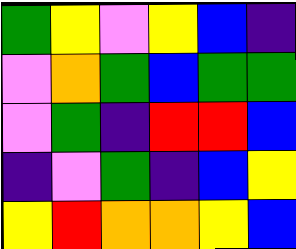[["green", "yellow", "violet", "yellow", "blue", "indigo"], ["violet", "orange", "green", "blue", "green", "green"], ["violet", "green", "indigo", "red", "red", "blue"], ["indigo", "violet", "green", "indigo", "blue", "yellow"], ["yellow", "red", "orange", "orange", "yellow", "blue"]]